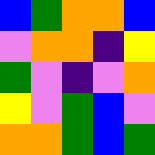[["blue", "green", "orange", "orange", "blue"], ["violet", "orange", "orange", "indigo", "yellow"], ["green", "violet", "indigo", "violet", "orange"], ["yellow", "violet", "green", "blue", "violet"], ["orange", "orange", "green", "blue", "green"]]